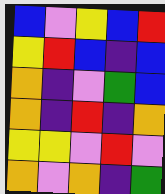[["blue", "violet", "yellow", "blue", "red"], ["yellow", "red", "blue", "indigo", "blue"], ["orange", "indigo", "violet", "green", "blue"], ["orange", "indigo", "red", "indigo", "orange"], ["yellow", "yellow", "violet", "red", "violet"], ["orange", "violet", "orange", "indigo", "green"]]